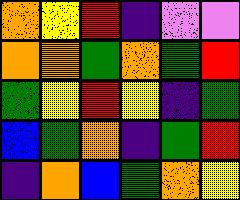[["orange", "yellow", "red", "indigo", "violet", "violet"], ["orange", "orange", "green", "orange", "green", "red"], ["green", "yellow", "red", "yellow", "indigo", "green"], ["blue", "green", "orange", "indigo", "green", "red"], ["indigo", "orange", "blue", "green", "orange", "yellow"]]